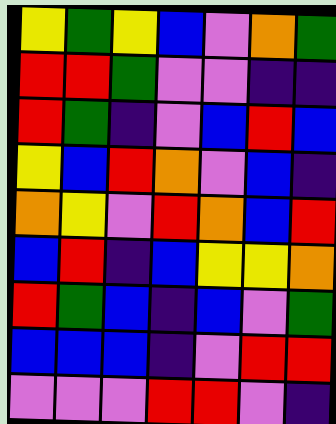[["yellow", "green", "yellow", "blue", "violet", "orange", "green"], ["red", "red", "green", "violet", "violet", "indigo", "indigo"], ["red", "green", "indigo", "violet", "blue", "red", "blue"], ["yellow", "blue", "red", "orange", "violet", "blue", "indigo"], ["orange", "yellow", "violet", "red", "orange", "blue", "red"], ["blue", "red", "indigo", "blue", "yellow", "yellow", "orange"], ["red", "green", "blue", "indigo", "blue", "violet", "green"], ["blue", "blue", "blue", "indigo", "violet", "red", "red"], ["violet", "violet", "violet", "red", "red", "violet", "indigo"]]